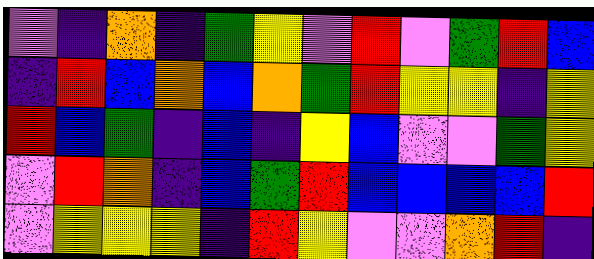[["violet", "indigo", "orange", "indigo", "green", "yellow", "violet", "red", "violet", "green", "red", "blue"], ["indigo", "red", "blue", "orange", "blue", "orange", "green", "red", "yellow", "yellow", "indigo", "yellow"], ["red", "blue", "green", "indigo", "blue", "indigo", "yellow", "blue", "violet", "violet", "green", "yellow"], ["violet", "red", "orange", "indigo", "blue", "green", "red", "blue", "blue", "blue", "blue", "red"], ["violet", "yellow", "yellow", "yellow", "indigo", "red", "yellow", "violet", "violet", "orange", "red", "indigo"]]